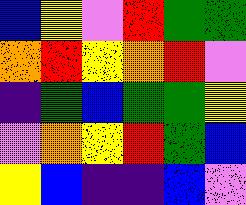[["blue", "yellow", "violet", "red", "green", "green"], ["orange", "red", "yellow", "orange", "red", "violet"], ["indigo", "green", "blue", "green", "green", "yellow"], ["violet", "orange", "yellow", "red", "green", "blue"], ["yellow", "blue", "indigo", "indigo", "blue", "violet"]]